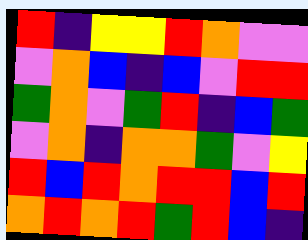[["red", "indigo", "yellow", "yellow", "red", "orange", "violet", "violet"], ["violet", "orange", "blue", "indigo", "blue", "violet", "red", "red"], ["green", "orange", "violet", "green", "red", "indigo", "blue", "green"], ["violet", "orange", "indigo", "orange", "orange", "green", "violet", "yellow"], ["red", "blue", "red", "orange", "red", "red", "blue", "red"], ["orange", "red", "orange", "red", "green", "red", "blue", "indigo"]]